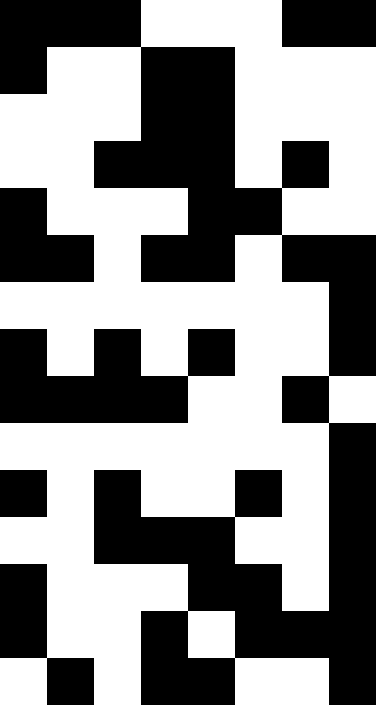[["black", "black", "black", "white", "white", "white", "black", "black"], ["black", "white", "white", "black", "black", "white", "white", "white"], ["white", "white", "white", "black", "black", "white", "white", "white"], ["white", "white", "black", "black", "black", "white", "black", "white"], ["black", "white", "white", "white", "black", "black", "white", "white"], ["black", "black", "white", "black", "black", "white", "black", "black"], ["white", "white", "white", "white", "white", "white", "white", "black"], ["black", "white", "black", "white", "black", "white", "white", "black"], ["black", "black", "black", "black", "white", "white", "black", "white"], ["white", "white", "white", "white", "white", "white", "white", "black"], ["black", "white", "black", "white", "white", "black", "white", "black"], ["white", "white", "black", "black", "black", "white", "white", "black"], ["black", "white", "white", "white", "black", "black", "white", "black"], ["black", "white", "white", "black", "white", "black", "black", "black"], ["white", "black", "white", "black", "black", "white", "white", "black"]]